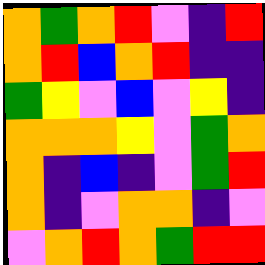[["orange", "green", "orange", "red", "violet", "indigo", "red"], ["orange", "red", "blue", "orange", "red", "indigo", "indigo"], ["green", "yellow", "violet", "blue", "violet", "yellow", "indigo"], ["orange", "orange", "orange", "yellow", "violet", "green", "orange"], ["orange", "indigo", "blue", "indigo", "violet", "green", "red"], ["orange", "indigo", "violet", "orange", "orange", "indigo", "violet"], ["violet", "orange", "red", "orange", "green", "red", "red"]]